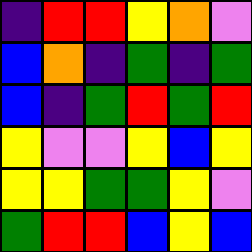[["indigo", "red", "red", "yellow", "orange", "violet"], ["blue", "orange", "indigo", "green", "indigo", "green"], ["blue", "indigo", "green", "red", "green", "red"], ["yellow", "violet", "violet", "yellow", "blue", "yellow"], ["yellow", "yellow", "green", "green", "yellow", "violet"], ["green", "red", "red", "blue", "yellow", "blue"]]